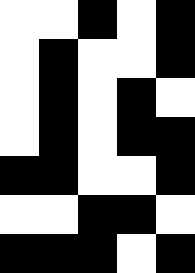[["white", "white", "black", "white", "black"], ["white", "black", "white", "white", "black"], ["white", "black", "white", "black", "white"], ["white", "black", "white", "black", "black"], ["black", "black", "white", "white", "black"], ["white", "white", "black", "black", "white"], ["black", "black", "black", "white", "black"]]